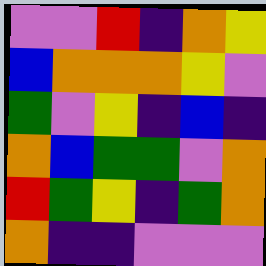[["violet", "violet", "red", "indigo", "orange", "yellow"], ["blue", "orange", "orange", "orange", "yellow", "violet"], ["green", "violet", "yellow", "indigo", "blue", "indigo"], ["orange", "blue", "green", "green", "violet", "orange"], ["red", "green", "yellow", "indigo", "green", "orange"], ["orange", "indigo", "indigo", "violet", "violet", "violet"]]